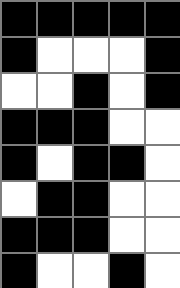[["black", "black", "black", "black", "black"], ["black", "white", "white", "white", "black"], ["white", "white", "black", "white", "black"], ["black", "black", "black", "white", "white"], ["black", "white", "black", "black", "white"], ["white", "black", "black", "white", "white"], ["black", "black", "black", "white", "white"], ["black", "white", "white", "black", "white"]]